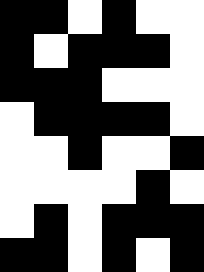[["black", "black", "white", "black", "white", "white"], ["black", "white", "black", "black", "black", "white"], ["black", "black", "black", "white", "white", "white"], ["white", "black", "black", "black", "black", "white"], ["white", "white", "black", "white", "white", "black"], ["white", "white", "white", "white", "black", "white"], ["white", "black", "white", "black", "black", "black"], ["black", "black", "white", "black", "white", "black"]]